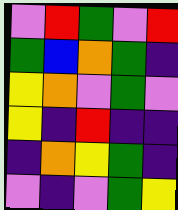[["violet", "red", "green", "violet", "red"], ["green", "blue", "orange", "green", "indigo"], ["yellow", "orange", "violet", "green", "violet"], ["yellow", "indigo", "red", "indigo", "indigo"], ["indigo", "orange", "yellow", "green", "indigo"], ["violet", "indigo", "violet", "green", "yellow"]]